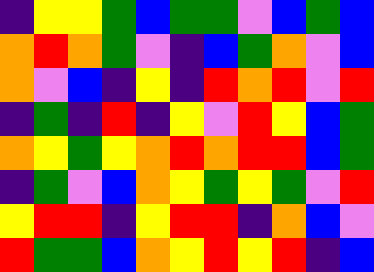[["indigo", "yellow", "yellow", "green", "blue", "green", "green", "violet", "blue", "green", "blue"], ["orange", "red", "orange", "green", "violet", "indigo", "blue", "green", "orange", "violet", "blue"], ["orange", "violet", "blue", "indigo", "yellow", "indigo", "red", "orange", "red", "violet", "red"], ["indigo", "green", "indigo", "red", "indigo", "yellow", "violet", "red", "yellow", "blue", "green"], ["orange", "yellow", "green", "yellow", "orange", "red", "orange", "red", "red", "blue", "green"], ["indigo", "green", "violet", "blue", "orange", "yellow", "green", "yellow", "green", "violet", "red"], ["yellow", "red", "red", "indigo", "yellow", "red", "red", "indigo", "orange", "blue", "violet"], ["red", "green", "green", "blue", "orange", "yellow", "red", "yellow", "red", "indigo", "blue"]]